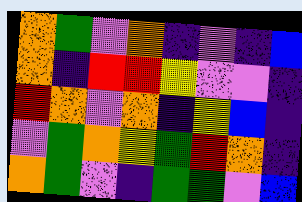[["orange", "green", "violet", "orange", "indigo", "violet", "indigo", "blue"], ["orange", "indigo", "red", "red", "yellow", "violet", "violet", "indigo"], ["red", "orange", "violet", "orange", "indigo", "yellow", "blue", "indigo"], ["violet", "green", "orange", "yellow", "green", "red", "orange", "indigo"], ["orange", "green", "violet", "indigo", "green", "green", "violet", "blue"]]